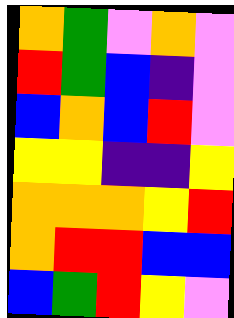[["orange", "green", "violet", "orange", "violet"], ["red", "green", "blue", "indigo", "violet"], ["blue", "orange", "blue", "red", "violet"], ["yellow", "yellow", "indigo", "indigo", "yellow"], ["orange", "orange", "orange", "yellow", "red"], ["orange", "red", "red", "blue", "blue"], ["blue", "green", "red", "yellow", "violet"]]